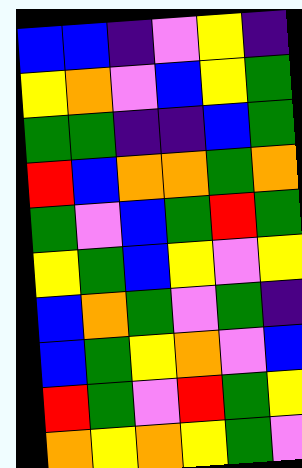[["blue", "blue", "indigo", "violet", "yellow", "indigo"], ["yellow", "orange", "violet", "blue", "yellow", "green"], ["green", "green", "indigo", "indigo", "blue", "green"], ["red", "blue", "orange", "orange", "green", "orange"], ["green", "violet", "blue", "green", "red", "green"], ["yellow", "green", "blue", "yellow", "violet", "yellow"], ["blue", "orange", "green", "violet", "green", "indigo"], ["blue", "green", "yellow", "orange", "violet", "blue"], ["red", "green", "violet", "red", "green", "yellow"], ["orange", "yellow", "orange", "yellow", "green", "violet"]]